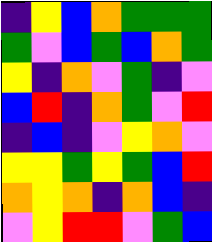[["indigo", "yellow", "blue", "orange", "green", "green", "green"], ["green", "violet", "blue", "green", "blue", "orange", "green"], ["yellow", "indigo", "orange", "violet", "green", "indigo", "violet"], ["blue", "red", "indigo", "orange", "green", "violet", "red"], ["indigo", "blue", "indigo", "violet", "yellow", "orange", "violet"], ["yellow", "yellow", "green", "yellow", "green", "blue", "red"], ["orange", "yellow", "orange", "indigo", "orange", "blue", "indigo"], ["violet", "yellow", "red", "red", "violet", "green", "blue"]]